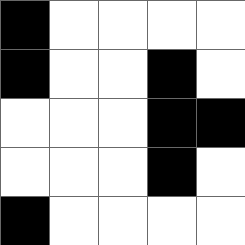[["black", "white", "white", "white", "white"], ["black", "white", "white", "black", "white"], ["white", "white", "white", "black", "black"], ["white", "white", "white", "black", "white"], ["black", "white", "white", "white", "white"]]